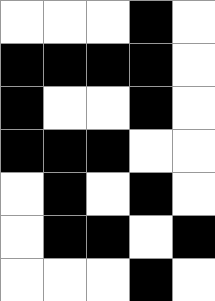[["white", "white", "white", "black", "white"], ["black", "black", "black", "black", "white"], ["black", "white", "white", "black", "white"], ["black", "black", "black", "white", "white"], ["white", "black", "white", "black", "white"], ["white", "black", "black", "white", "black"], ["white", "white", "white", "black", "white"]]